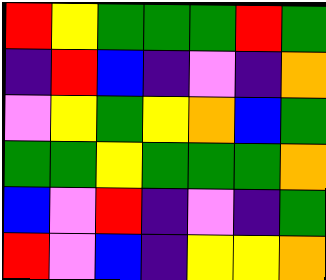[["red", "yellow", "green", "green", "green", "red", "green"], ["indigo", "red", "blue", "indigo", "violet", "indigo", "orange"], ["violet", "yellow", "green", "yellow", "orange", "blue", "green"], ["green", "green", "yellow", "green", "green", "green", "orange"], ["blue", "violet", "red", "indigo", "violet", "indigo", "green"], ["red", "violet", "blue", "indigo", "yellow", "yellow", "orange"]]